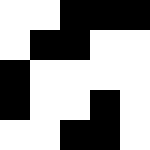[["white", "white", "black", "black", "black"], ["white", "black", "black", "white", "white"], ["black", "white", "white", "white", "white"], ["black", "white", "white", "black", "white"], ["white", "white", "black", "black", "white"]]